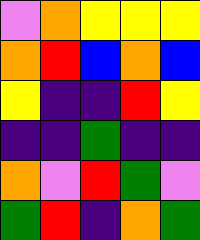[["violet", "orange", "yellow", "yellow", "yellow"], ["orange", "red", "blue", "orange", "blue"], ["yellow", "indigo", "indigo", "red", "yellow"], ["indigo", "indigo", "green", "indigo", "indigo"], ["orange", "violet", "red", "green", "violet"], ["green", "red", "indigo", "orange", "green"]]